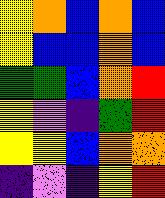[["yellow", "orange", "blue", "orange", "blue"], ["yellow", "blue", "blue", "orange", "blue"], ["green", "green", "blue", "orange", "red"], ["yellow", "violet", "indigo", "green", "red"], ["yellow", "yellow", "blue", "orange", "orange"], ["indigo", "violet", "indigo", "yellow", "red"]]